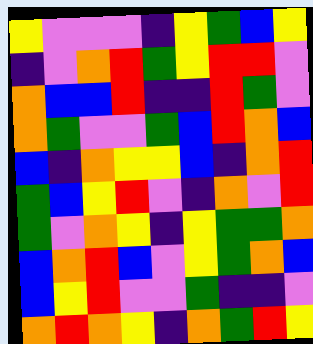[["yellow", "violet", "violet", "violet", "indigo", "yellow", "green", "blue", "yellow"], ["indigo", "violet", "orange", "red", "green", "yellow", "red", "red", "violet"], ["orange", "blue", "blue", "red", "indigo", "indigo", "red", "green", "violet"], ["orange", "green", "violet", "violet", "green", "blue", "red", "orange", "blue"], ["blue", "indigo", "orange", "yellow", "yellow", "blue", "indigo", "orange", "red"], ["green", "blue", "yellow", "red", "violet", "indigo", "orange", "violet", "red"], ["green", "violet", "orange", "yellow", "indigo", "yellow", "green", "green", "orange"], ["blue", "orange", "red", "blue", "violet", "yellow", "green", "orange", "blue"], ["blue", "yellow", "red", "violet", "violet", "green", "indigo", "indigo", "violet"], ["orange", "red", "orange", "yellow", "indigo", "orange", "green", "red", "yellow"]]